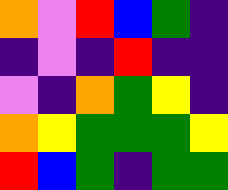[["orange", "violet", "red", "blue", "green", "indigo"], ["indigo", "violet", "indigo", "red", "indigo", "indigo"], ["violet", "indigo", "orange", "green", "yellow", "indigo"], ["orange", "yellow", "green", "green", "green", "yellow"], ["red", "blue", "green", "indigo", "green", "green"]]